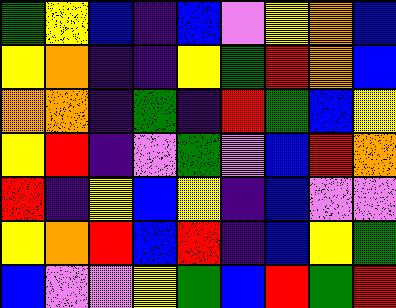[["green", "yellow", "blue", "indigo", "blue", "violet", "yellow", "orange", "blue"], ["yellow", "orange", "indigo", "indigo", "yellow", "green", "red", "orange", "blue"], ["orange", "orange", "indigo", "green", "indigo", "red", "green", "blue", "yellow"], ["yellow", "red", "indigo", "violet", "green", "violet", "blue", "red", "orange"], ["red", "indigo", "yellow", "blue", "yellow", "indigo", "blue", "violet", "violet"], ["yellow", "orange", "red", "blue", "red", "indigo", "blue", "yellow", "green"], ["blue", "violet", "violet", "yellow", "green", "blue", "red", "green", "red"]]